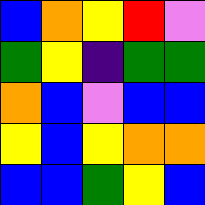[["blue", "orange", "yellow", "red", "violet"], ["green", "yellow", "indigo", "green", "green"], ["orange", "blue", "violet", "blue", "blue"], ["yellow", "blue", "yellow", "orange", "orange"], ["blue", "blue", "green", "yellow", "blue"]]